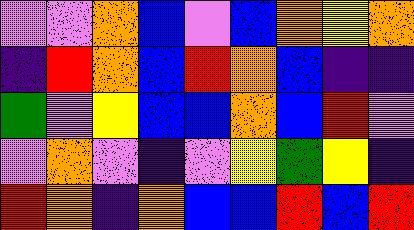[["violet", "violet", "orange", "blue", "violet", "blue", "orange", "yellow", "orange"], ["indigo", "red", "orange", "blue", "red", "orange", "blue", "indigo", "indigo"], ["green", "violet", "yellow", "blue", "blue", "orange", "blue", "red", "violet"], ["violet", "orange", "violet", "indigo", "violet", "yellow", "green", "yellow", "indigo"], ["red", "orange", "indigo", "orange", "blue", "blue", "red", "blue", "red"]]